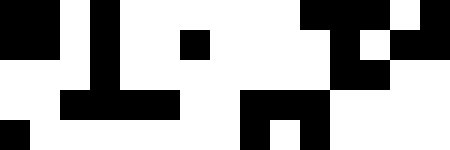[["black", "black", "white", "black", "white", "white", "white", "white", "white", "white", "black", "black", "black", "white", "black"], ["black", "black", "white", "black", "white", "white", "black", "white", "white", "white", "white", "black", "white", "black", "black"], ["white", "white", "white", "black", "white", "white", "white", "white", "white", "white", "white", "black", "black", "white", "white"], ["white", "white", "black", "black", "black", "black", "white", "white", "black", "black", "black", "white", "white", "white", "white"], ["black", "white", "white", "white", "white", "white", "white", "white", "black", "white", "black", "white", "white", "white", "white"]]